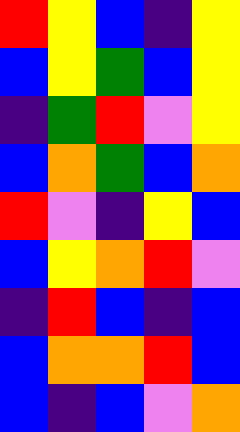[["red", "yellow", "blue", "indigo", "yellow"], ["blue", "yellow", "green", "blue", "yellow"], ["indigo", "green", "red", "violet", "yellow"], ["blue", "orange", "green", "blue", "orange"], ["red", "violet", "indigo", "yellow", "blue"], ["blue", "yellow", "orange", "red", "violet"], ["indigo", "red", "blue", "indigo", "blue"], ["blue", "orange", "orange", "red", "blue"], ["blue", "indigo", "blue", "violet", "orange"]]